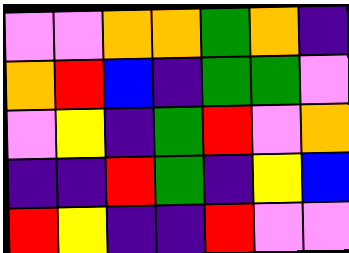[["violet", "violet", "orange", "orange", "green", "orange", "indigo"], ["orange", "red", "blue", "indigo", "green", "green", "violet"], ["violet", "yellow", "indigo", "green", "red", "violet", "orange"], ["indigo", "indigo", "red", "green", "indigo", "yellow", "blue"], ["red", "yellow", "indigo", "indigo", "red", "violet", "violet"]]